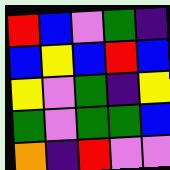[["red", "blue", "violet", "green", "indigo"], ["blue", "yellow", "blue", "red", "blue"], ["yellow", "violet", "green", "indigo", "yellow"], ["green", "violet", "green", "green", "blue"], ["orange", "indigo", "red", "violet", "violet"]]